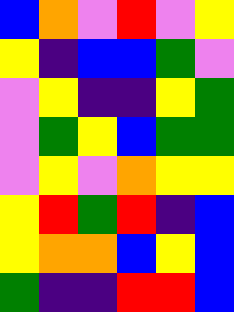[["blue", "orange", "violet", "red", "violet", "yellow"], ["yellow", "indigo", "blue", "blue", "green", "violet"], ["violet", "yellow", "indigo", "indigo", "yellow", "green"], ["violet", "green", "yellow", "blue", "green", "green"], ["violet", "yellow", "violet", "orange", "yellow", "yellow"], ["yellow", "red", "green", "red", "indigo", "blue"], ["yellow", "orange", "orange", "blue", "yellow", "blue"], ["green", "indigo", "indigo", "red", "red", "blue"]]